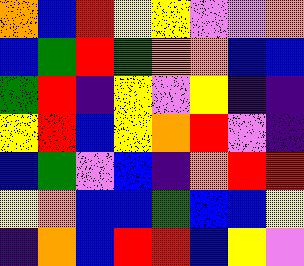[["orange", "blue", "red", "yellow", "yellow", "violet", "violet", "orange"], ["blue", "green", "red", "green", "orange", "orange", "blue", "blue"], ["green", "red", "indigo", "yellow", "violet", "yellow", "indigo", "indigo"], ["yellow", "red", "blue", "yellow", "orange", "red", "violet", "indigo"], ["blue", "green", "violet", "blue", "indigo", "orange", "red", "red"], ["yellow", "orange", "blue", "blue", "green", "blue", "blue", "yellow"], ["indigo", "orange", "blue", "red", "red", "blue", "yellow", "violet"]]